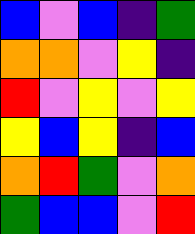[["blue", "violet", "blue", "indigo", "green"], ["orange", "orange", "violet", "yellow", "indigo"], ["red", "violet", "yellow", "violet", "yellow"], ["yellow", "blue", "yellow", "indigo", "blue"], ["orange", "red", "green", "violet", "orange"], ["green", "blue", "blue", "violet", "red"]]